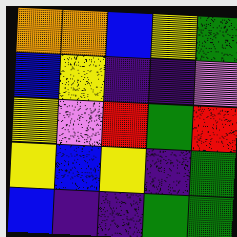[["orange", "orange", "blue", "yellow", "green"], ["blue", "yellow", "indigo", "indigo", "violet"], ["yellow", "violet", "red", "green", "red"], ["yellow", "blue", "yellow", "indigo", "green"], ["blue", "indigo", "indigo", "green", "green"]]